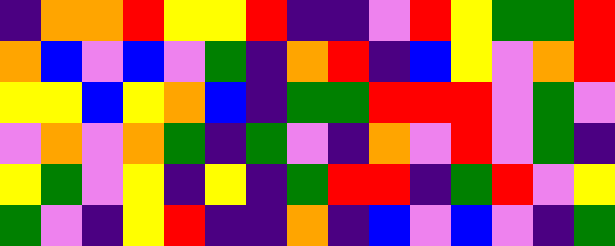[["indigo", "orange", "orange", "red", "yellow", "yellow", "red", "indigo", "indigo", "violet", "red", "yellow", "green", "green", "red"], ["orange", "blue", "violet", "blue", "violet", "green", "indigo", "orange", "red", "indigo", "blue", "yellow", "violet", "orange", "red"], ["yellow", "yellow", "blue", "yellow", "orange", "blue", "indigo", "green", "green", "red", "red", "red", "violet", "green", "violet"], ["violet", "orange", "violet", "orange", "green", "indigo", "green", "violet", "indigo", "orange", "violet", "red", "violet", "green", "indigo"], ["yellow", "green", "violet", "yellow", "indigo", "yellow", "indigo", "green", "red", "red", "indigo", "green", "red", "violet", "yellow"], ["green", "violet", "indigo", "yellow", "red", "indigo", "indigo", "orange", "indigo", "blue", "violet", "blue", "violet", "indigo", "green"]]